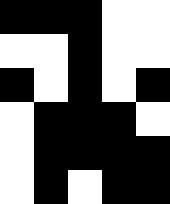[["black", "black", "black", "white", "white"], ["white", "white", "black", "white", "white"], ["black", "white", "black", "white", "black"], ["white", "black", "black", "black", "white"], ["white", "black", "black", "black", "black"], ["white", "black", "white", "black", "black"]]